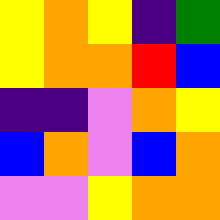[["yellow", "orange", "yellow", "indigo", "green"], ["yellow", "orange", "orange", "red", "blue"], ["indigo", "indigo", "violet", "orange", "yellow"], ["blue", "orange", "violet", "blue", "orange"], ["violet", "violet", "yellow", "orange", "orange"]]